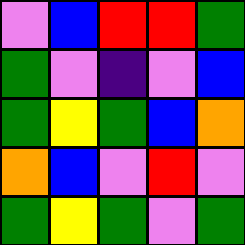[["violet", "blue", "red", "red", "green"], ["green", "violet", "indigo", "violet", "blue"], ["green", "yellow", "green", "blue", "orange"], ["orange", "blue", "violet", "red", "violet"], ["green", "yellow", "green", "violet", "green"]]